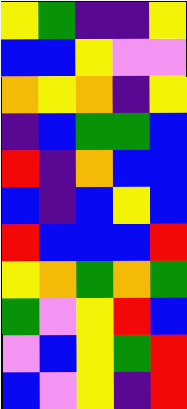[["yellow", "green", "indigo", "indigo", "yellow"], ["blue", "blue", "yellow", "violet", "violet"], ["orange", "yellow", "orange", "indigo", "yellow"], ["indigo", "blue", "green", "green", "blue"], ["red", "indigo", "orange", "blue", "blue"], ["blue", "indigo", "blue", "yellow", "blue"], ["red", "blue", "blue", "blue", "red"], ["yellow", "orange", "green", "orange", "green"], ["green", "violet", "yellow", "red", "blue"], ["violet", "blue", "yellow", "green", "red"], ["blue", "violet", "yellow", "indigo", "red"]]